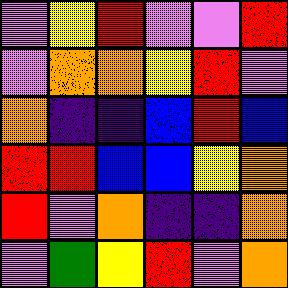[["violet", "yellow", "red", "violet", "violet", "red"], ["violet", "orange", "orange", "yellow", "red", "violet"], ["orange", "indigo", "indigo", "blue", "red", "blue"], ["red", "red", "blue", "blue", "yellow", "orange"], ["red", "violet", "orange", "indigo", "indigo", "orange"], ["violet", "green", "yellow", "red", "violet", "orange"]]